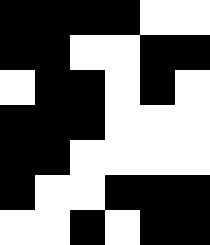[["black", "black", "black", "black", "white", "white"], ["black", "black", "white", "white", "black", "black"], ["white", "black", "black", "white", "black", "white"], ["black", "black", "black", "white", "white", "white"], ["black", "black", "white", "white", "white", "white"], ["black", "white", "white", "black", "black", "black"], ["white", "white", "black", "white", "black", "black"]]